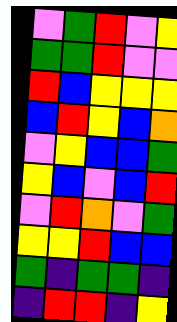[["violet", "green", "red", "violet", "yellow"], ["green", "green", "red", "violet", "violet"], ["red", "blue", "yellow", "yellow", "yellow"], ["blue", "red", "yellow", "blue", "orange"], ["violet", "yellow", "blue", "blue", "green"], ["yellow", "blue", "violet", "blue", "red"], ["violet", "red", "orange", "violet", "green"], ["yellow", "yellow", "red", "blue", "blue"], ["green", "indigo", "green", "green", "indigo"], ["indigo", "red", "red", "indigo", "yellow"]]